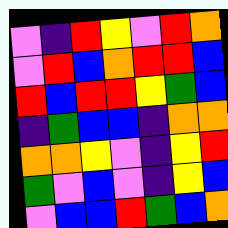[["violet", "indigo", "red", "yellow", "violet", "red", "orange"], ["violet", "red", "blue", "orange", "red", "red", "blue"], ["red", "blue", "red", "red", "yellow", "green", "blue"], ["indigo", "green", "blue", "blue", "indigo", "orange", "orange"], ["orange", "orange", "yellow", "violet", "indigo", "yellow", "red"], ["green", "violet", "blue", "violet", "indigo", "yellow", "blue"], ["violet", "blue", "blue", "red", "green", "blue", "orange"]]